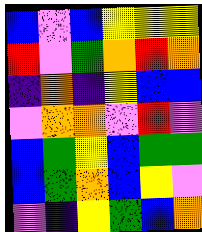[["blue", "violet", "blue", "yellow", "yellow", "yellow"], ["red", "violet", "green", "orange", "red", "orange"], ["indigo", "orange", "indigo", "yellow", "blue", "blue"], ["violet", "orange", "orange", "violet", "red", "violet"], ["blue", "green", "yellow", "blue", "green", "green"], ["blue", "green", "orange", "blue", "yellow", "violet"], ["violet", "indigo", "yellow", "green", "blue", "orange"]]